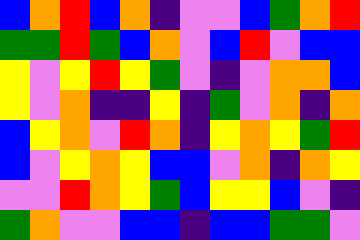[["blue", "orange", "red", "blue", "orange", "indigo", "violet", "violet", "blue", "green", "orange", "red"], ["green", "green", "red", "green", "blue", "orange", "violet", "blue", "red", "violet", "blue", "blue"], ["yellow", "violet", "yellow", "red", "yellow", "green", "violet", "indigo", "violet", "orange", "orange", "blue"], ["yellow", "violet", "orange", "indigo", "indigo", "yellow", "indigo", "green", "violet", "orange", "indigo", "orange"], ["blue", "yellow", "orange", "violet", "red", "orange", "indigo", "yellow", "orange", "yellow", "green", "red"], ["blue", "violet", "yellow", "orange", "yellow", "blue", "blue", "violet", "orange", "indigo", "orange", "yellow"], ["violet", "violet", "red", "orange", "yellow", "green", "blue", "yellow", "yellow", "blue", "violet", "indigo"], ["green", "orange", "violet", "violet", "blue", "blue", "indigo", "blue", "blue", "green", "green", "violet"]]